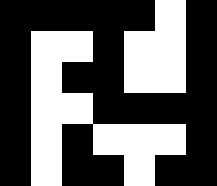[["black", "black", "black", "black", "black", "white", "black"], ["black", "white", "white", "black", "white", "white", "black"], ["black", "white", "black", "black", "white", "white", "black"], ["black", "white", "white", "black", "black", "black", "black"], ["black", "white", "black", "white", "white", "white", "black"], ["black", "white", "black", "black", "white", "black", "black"]]